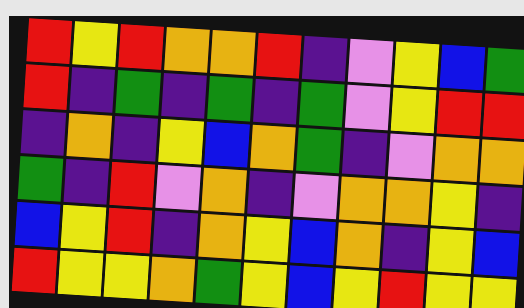[["red", "yellow", "red", "orange", "orange", "red", "indigo", "violet", "yellow", "blue", "green"], ["red", "indigo", "green", "indigo", "green", "indigo", "green", "violet", "yellow", "red", "red"], ["indigo", "orange", "indigo", "yellow", "blue", "orange", "green", "indigo", "violet", "orange", "orange"], ["green", "indigo", "red", "violet", "orange", "indigo", "violet", "orange", "orange", "yellow", "indigo"], ["blue", "yellow", "red", "indigo", "orange", "yellow", "blue", "orange", "indigo", "yellow", "blue"], ["red", "yellow", "yellow", "orange", "green", "yellow", "blue", "yellow", "red", "yellow", "yellow"]]